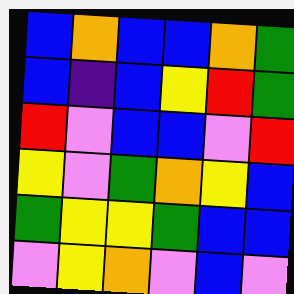[["blue", "orange", "blue", "blue", "orange", "green"], ["blue", "indigo", "blue", "yellow", "red", "green"], ["red", "violet", "blue", "blue", "violet", "red"], ["yellow", "violet", "green", "orange", "yellow", "blue"], ["green", "yellow", "yellow", "green", "blue", "blue"], ["violet", "yellow", "orange", "violet", "blue", "violet"]]